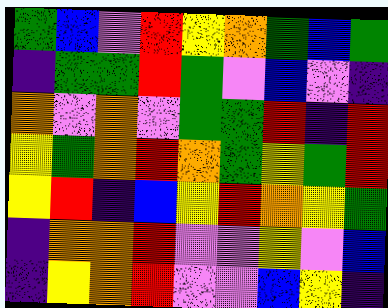[["green", "blue", "violet", "red", "yellow", "orange", "green", "blue", "green"], ["indigo", "green", "green", "red", "green", "violet", "blue", "violet", "indigo"], ["orange", "violet", "orange", "violet", "green", "green", "red", "indigo", "red"], ["yellow", "green", "orange", "red", "orange", "green", "yellow", "green", "red"], ["yellow", "red", "indigo", "blue", "yellow", "red", "orange", "yellow", "green"], ["indigo", "orange", "orange", "red", "violet", "violet", "yellow", "violet", "blue"], ["indigo", "yellow", "orange", "red", "violet", "violet", "blue", "yellow", "indigo"]]